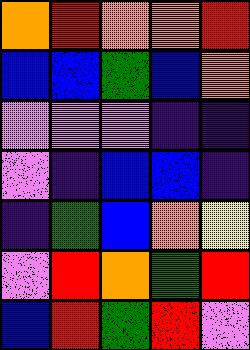[["orange", "red", "orange", "orange", "red"], ["blue", "blue", "green", "blue", "orange"], ["violet", "violet", "violet", "indigo", "indigo"], ["violet", "indigo", "blue", "blue", "indigo"], ["indigo", "green", "blue", "orange", "yellow"], ["violet", "red", "orange", "green", "red"], ["blue", "red", "green", "red", "violet"]]